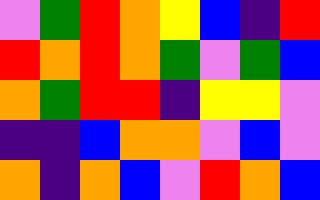[["violet", "green", "red", "orange", "yellow", "blue", "indigo", "red"], ["red", "orange", "red", "orange", "green", "violet", "green", "blue"], ["orange", "green", "red", "red", "indigo", "yellow", "yellow", "violet"], ["indigo", "indigo", "blue", "orange", "orange", "violet", "blue", "violet"], ["orange", "indigo", "orange", "blue", "violet", "red", "orange", "blue"]]